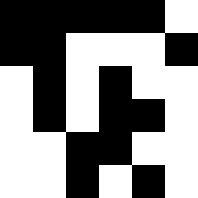[["black", "black", "black", "black", "black", "white"], ["black", "black", "white", "white", "white", "black"], ["white", "black", "white", "black", "white", "white"], ["white", "black", "white", "black", "black", "white"], ["white", "white", "black", "black", "white", "white"], ["white", "white", "black", "white", "black", "white"]]